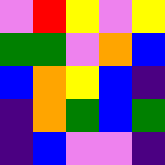[["violet", "red", "yellow", "violet", "yellow"], ["green", "green", "violet", "orange", "blue"], ["blue", "orange", "yellow", "blue", "indigo"], ["indigo", "orange", "green", "blue", "green"], ["indigo", "blue", "violet", "violet", "indigo"]]